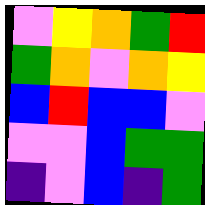[["violet", "yellow", "orange", "green", "red"], ["green", "orange", "violet", "orange", "yellow"], ["blue", "red", "blue", "blue", "violet"], ["violet", "violet", "blue", "green", "green"], ["indigo", "violet", "blue", "indigo", "green"]]